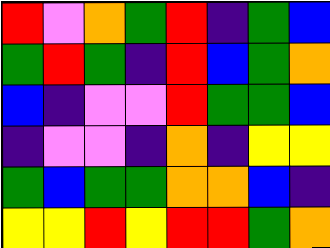[["red", "violet", "orange", "green", "red", "indigo", "green", "blue"], ["green", "red", "green", "indigo", "red", "blue", "green", "orange"], ["blue", "indigo", "violet", "violet", "red", "green", "green", "blue"], ["indigo", "violet", "violet", "indigo", "orange", "indigo", "yellow", "yellow"], ["green", "blue", "green", "green", "orange", "orange", "blue", "indigo"], ["yellow", "yellow", "red", "yellow", "red", "red", "green", "orange"]]